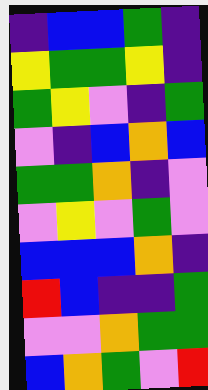[["indigo", "blue", "blue", "green", "indigo"], ["yellow", "green", "green", "yellow", "indigo"], ["green", "yellow", "violet", "indigo", "green"], ["violet", "indigo", "blue", "orange", "blue"], ["green", "green", "orange", "indigo", "violet"], ["violet", "yellow", "violet", "green", "violet"], ["blue", "blue", "blue", "orange", "indigo"], ["red", "blue", "indigo", "indigo", "green"], ["violet", "violet", "orange", "green", "green"], ["blue", "orange", "green", "violet", "red"]]